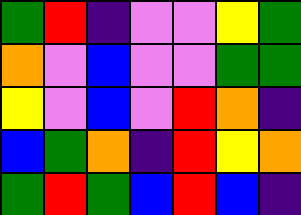[["green", "red", "indigo", "violet", "violet", "yellow", "green"], ["orange", "violet", "blue", "violet", "violet", "green", "green"], ["yellow", "violet", "blue", "violet", "red", "orange", "indigo"], ["blue", "green", "orange", "indigo", "red", "yellow", "orange"], ["green", "red", "green", "blue", "red", "blue", "indigo"]]